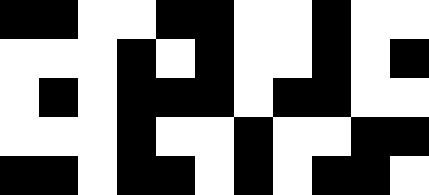[["black", "black", "white", "white", "black", "black", "white", "white", "black", "white", "white"], ["white", "white", "white", "black", "white", "black", "white", "white", "black", "white", "black"], ["white", "black", "white", "black", "black", "black", "white", "black", "black", "white", "white"], ["white", "white", "white", "black", "white", "white", "black", "white", "white", "black", "black"], ["black", "black", "white", "black", "black", "white", "black", "white", "black", "black", "white"]]